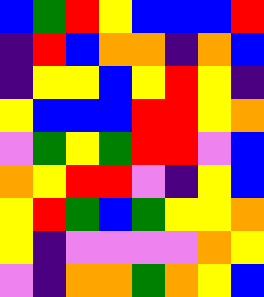[["blue", "green", "red", "yellow", "blue", "blue", "blue", "red"], ["indigo", "red", "blue", "orange", "orange", "indigo", "orange", "blue"], ["indigo", "yellow", "yellow", "blue", "yellow", "red", "yellow", "indigo"], ["yellow", "blue", "blue", "blue", "red", "red", "yellow", "orange"], ["violet", "green", "yellow", "green", "red", "red", "violet", "blue"], ["orange", "yellow", "red", "red", "violet", "indigo", "yellow", "blue"], ["yellow", "red", "green", "blue", "green", "yellow", "yellow", "orange"], ["yellow", "indigo", "violet", "violet", "violet", "violet", "orange", "yellow"], ["violet", "indigo", "orange", "orange", "green", "orange", "yellow", "blue"]]